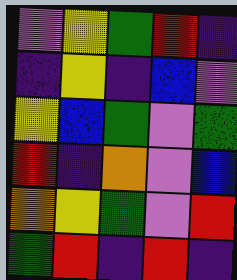[["violet", "yellow", "green", "red", "indigo"], ["indigo", "yellow", "indigo", "blue", "violet"], ["yellow", "blue", "green", "violet", "green"], ["red", "indigo", "orange", "violet", "blue"], ["orange", "yellow", "green", "violet", "red"], ["green", "red", "indigo", "red", "indigo"]]